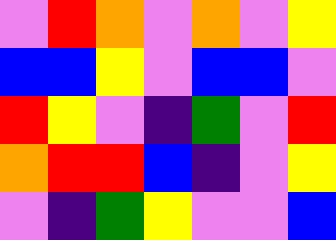[["violet", "red", "orange", "violet", "orange", "violet", "yellow"], ["blue", "blue", "yellow", "violet", "blue", "blue", "violet"], ["red", "yellow", "violet", "indigo", "green", "violet", "red"], ["orange", "red", "red", "blue", "indigo", "violet", "yellow"], ["violet", "indigo", "green", "yellow", "violet", "violet", "blue"]]